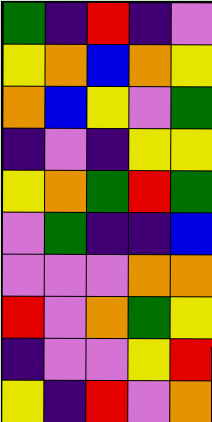[["green", "indigo", "red", "indigo", "violet"], ["yellow", "orange", "blue", "orange", "yellow"], ["orange", "blue", "yellow", "violet", "green"], ["indigo", "violet", "indigo", "yellow", "yellow"], ["yellow", "orange", "green", "red", "green"], ["violet", "green", "indigo", "indigo", "blue"], ["violet", "violet", "violet", "orange", "orange"], ["red", "violet", "orange", "green", "yellow"], ["indigo", "violet", "violet", "yellow", "red"], ["yellow", "indigo", "red", "violet", "orange"]]